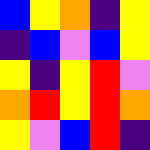[["blue", "yellow", "orange", "indigo", "yellow"], ["indigo", "blue", "violet", "blue", "yellow"], ["yellow", "indigo", "yellow", "red", "violet"], ["orange", "red", "yellow", "red", "orange"], ["yellow", "violet", "blue", "red", "indigo"]]